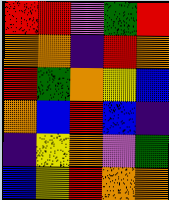[["red", "red", "violet", "green", "red"], ["orange", "orange", "indigo", "red", "orange"], ["red", "green", "orange", "yellow", "blue"], ["orange", "blue", "red", "blue", "indigo"], ["indigo", "yellow", "orange", "violet", "green"], ["blue", "yellow", "red", "orange", "orange"]]